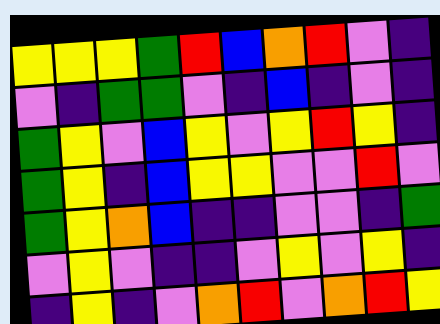[["yellow", "yellow", "yellow", "green", "red", "blue", "orange", "red", "violet", "indigo"], ["violet", "indigo", "green", "green", "violet", "indigo", "blue", "indigo", "violet", "indigo"], ["green", "yellow", "violet", "blue", "yellow", "violet", "yellow", "red", "yellow", "indigo"], ["green", "yellow", "indigo", "blue", "yellow", "yellow", "violet", "violet", "red", "violet"], ["green", "yellow", "orange", "blue", "indigo", "indigo", "violet", "violet", "indigo", "green"], ["violet", "yellow", "violet", "indigo", "indigo", "violet", "yellow", "violet", "yellow", "indigo"], ["indigo", "yellow", "indigo", "violet", "orange", "red", "violet", "orange", "red", "yellow"]]